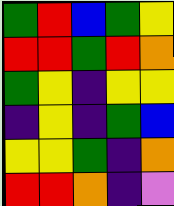[["green", "red", "blue", "green", "yellow"], ["red", "red", "green", "red", "orange"], ["green", "yellow", "indigo", "yellow", "yellow"], ["indigo", "yellow", "indigo", "green", "blue"], ["yellow", "yellow", "green", "indigo", "orange"], ["red", "red", "orange", "indigo", "violet"]]